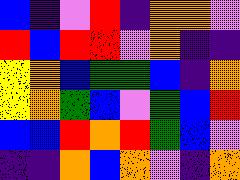[["blue", "indigo", "violet", "red", "indigo", "orange", "orange", "violet"], ["red", "blue", "red", "red", "violet", "orange", "indigo", "indigo"], ["yellow", "orange", "blue", "green", "green", "blue", "indigo", "orange"], ["yellow", "orange", "green", "blue", "violet", "green", "blue", "red"], ["blue", "blue", "red", "orange", "red", "green", "blue", "violet"], ["indigo", "indigo", "orange", "blue", "orange", "violet", "indigo", "orange"]]